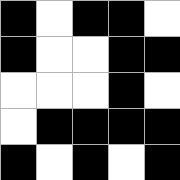[["black", "white", "black", "black", "white"], ["black", "white", "white", "black", "black"], ["white", "white", "white", "black", "white"], ["white", "black", "black", "black", "black"], ["black", "white", "black", "white", "black"]]